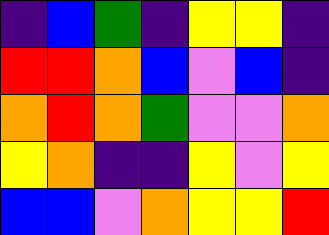[["indigo", "blue", "green", "indigo", "yellow", "yellow", "indigo"], ["red", "red", "orange", "blue", "violet", "blue", "indigo"], ["orange", "red", "orange", "green", "violet", "violet", "orange"], ["yellow", "orange", "indigo", "indigo", "yellow", "violet", "yellow"], ["blue", "blue", "violet", "orange", "yellow", "yellow", "red"]]